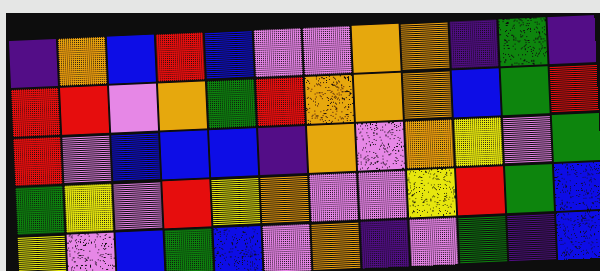[["indigo", "orange", "blue", "red", "blue", "violet", "violet", "orange", "orange", "indigo", "green", "indigo"], ["red", "red", "violet", "orange", "green", "red", "orange", "orange", "orange", "blue", "green", "red"], ["red", "violet", "blue", "blue", "blue", "indigo", "orange", "violet", "orange", "yellow", "violet", "green"], ["green", "yellow", "violet", "red", "yellow", "orange", "violet", "violet", "yellow", "red", "green", "blue"], ["yellow", "violet", "blue", "green", "blue", "violet", "orange", "indigo", "violet", "green", "indigo", "blue"]]